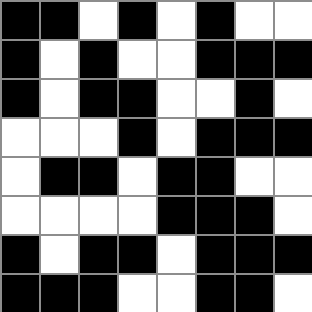[["black", "black", "white", "black", "white", "black", "white", "white"], ["black", "white", "black", "white", "white", "black", "black", "black"], ["black", "white", "black", "black", "white", "white", "black", "white"], ["white", "white", "white", "black", "white", "black", "black", "black"], ["white", "black", "black", "white", "black", "black", "white", "white"], ["white", "white", "white", "white", "black", "black", "black", "white"], ["black", "white", "black", "black", "white", "black", "black", "black"], ["black", "black", "black", "white", "white", "black", "black", "white"]]